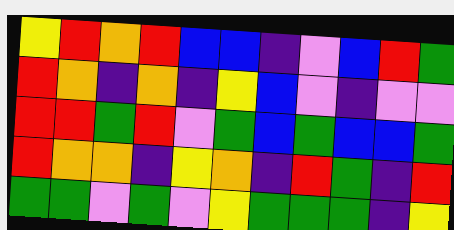[["yellow", "red", "orange", "red", "blue", "blue", "indigo", "violet", "blue", "red", "green"], ["red", "orange", "indigo", "orange", "indigo", "yellow", "blue", "violet", "indigo", "violet", "violet"], ["red", "red", "green", "red", "violet", "green", "blue", "green", "blue", "blue", "green"], ["red", "orange", "orange", "indigo", "yellow", "orange", "indigo", "red", "green", "indigo", "red"], ["green", "green", "violet", "green", "violet", "yellow", "green", "green", "green", "indigo", "yellow"]]